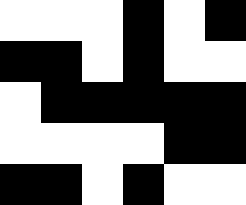[["white", "white", "white", "black", "white", "black"], ["black", "black", "white", "black", "white", "white"], ["white", "black", "black", "black", "black", "black"], ["white", "white", "white", "white", "black", "black"], ["black", "black", "white", "black", "white", "white"]]